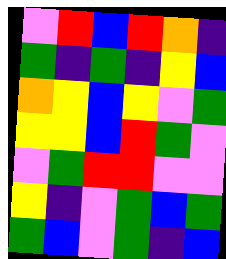[["violet", "red", "blue", "red", "orange", "indigo"], ["green", "indigo", "green", "indigo", "yellow", "blue"], ["orange", "yellow", "blue", "yellow", "violet", "green"], ["yellow", "yellow", "blue", "red", "green", "violet"], ["violet", "green", "red", "red", "violet", "violet"], ["yellow", "indigo", "violet", "green", "blue", "green"], ["green", "blue", "violet", "green", "indigo", "blue"]]